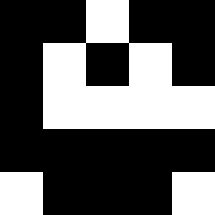[["black", "black", "white", "black", "black"], ["black", "white", "black", "white", "black"], ["black", "white", "white", "white", "white"], ["black", "black", "black", "black", "black"], ["white", "black", "black", "black", "white"]]